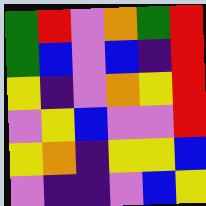[["green", "red", "violet", "orange", "green", "red"], ["green", "blue", "violet", "blue", "indigo", "red"], ["yellow", "indigo", "violet", "orange", "yellow", "red"], ["violet", "yellow", "blue", "violet", "violet", "red"], ["yellow", "orange", "indigo", "yellow", "yellow", "blue"], ["violet", "indigo", "indigo", "violet", "blue", "yellow"]]